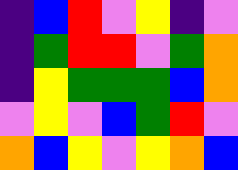[["indigo", "blue", "red", "violet", "yellow", "indigo", "violet"], ["indigo", "green", "red", "red", "violet", "green", "orange"], ["indigo", "yellow", "green", "green", "green", "blue", "orange"], ["violet", "yellow", "violet", "blue", "green", "red", "violet"], ["orange", "blue", "yellow", "violet", "yellow", "orange", "blue"]]